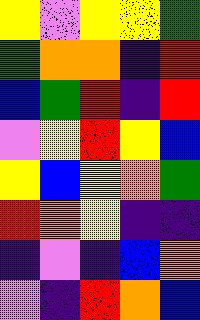[["yellow", "violet", "yellow", "yellow", "green"], ["green", "orange", "orange", "indigo", "red"], ["blue", "green", "red", "indigo", "red"], ["violet", "yellow", "red", "yellow", "blue"], ["yellow", "blue", "yellow", "orange", "green"], ["red", "orange", "yellow", "indigo", "indigo"], ["indigo", "violet", "indigo", "blue", "orange"], ["violet", "indigo", "red", "orange", "blue"]]